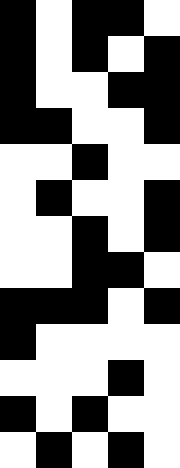[["black", "white", "black", "black", "white"], ["black", "white", "black", "white", "black"], ["black", "white", "white", "black", "black"], ["black", "black", "white", "white", "black"], ["white", "white", "black", "white", "white"], ["white", "black", "white", "white", "black"], ["white", "white", "black", "white", "black"], ["white", "white", "black", "black", "white"], ["black", "black", "black", "white", "black"], ["black", "white", "white", "white", "white"], ["white", "white", "white", "black", "white"], ["black", "white", "black", "white", "white"], ["white", "black", "white", "black", "white"]]